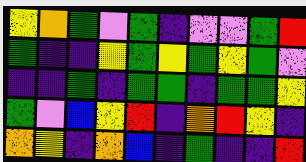[["yellow", "orange", "green", "violet", "green", "indigo", "violet", "violet", "green", "red"], ["green", "indigo", "indigo", "yellow", "green", "yellow", "green", "yellow", "green", "violet"], ["indigo", "indigo", "green", "indigo", "green", "green", "indigo", "green", "green", "yellow"], ["green", "violet", "blue", "yellow", "red", "indigo", "orange", "red", "yellow", "indigo"], ["orange", "yellow", "indigo", "orange", "blue", "indigo", "green", "indigo", "indigo", "red"]]